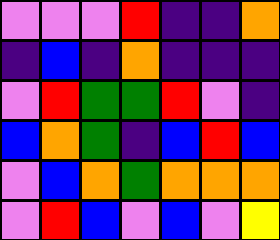[["violet", "violet", "violet", "red", "indigo", "indigo", "orange"], ["indigo", "blue", "indigo", "orange", "indigo", "indigo", "indigo"], ["violet", "red", "green", "green", "red", "violet", "indigo"], ["blue", "orange", "green", "indigo", "blue", "red", "blue"], ["violet", "blue", "orange", "green", "orange", "orange", "orange"], ["violet", "red", "blue", "violet", "blue", "violet", "yellow"]]